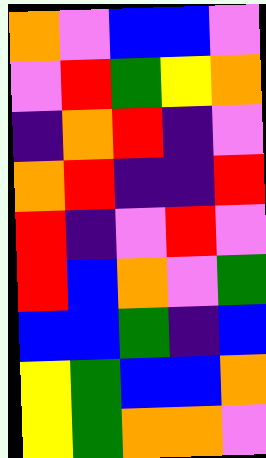[["orange", "violet", "blue", "blue", "violet"], ["violet", "red", "green", "yellow", "orange"], ["indigo", "orange", "red", "indigo", "violet"], ["orange", "red", "indigo", "indigo", "red"], ["red", "indigo", "violet", "red", "violet"], ["red", "blue", "orange", "violet", "green"], ["blue", "blue", "green", "indigo", "blue"], ["yellow", "green", "blue", "blue", "orange"], ["yellow", "green", "orange", "orange", "violet"]]